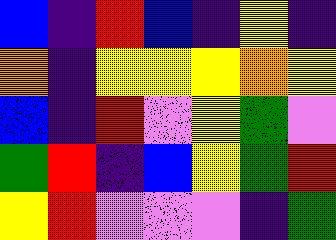[["blue", "indigo", "red", "blue", "indigo", "yellow", "indigo"], ["orange", "indigo", "yellow", "yellow", "yellow", "orange", "yellow"], ["blue", "indigo", "red", "violet", "yellow", "green", "violet"], ["green", "red", "indigo", "blue", "yellow", "green", "red"], ["yellow", "red", "violet", "violet", "violet", "indigo", "green"]]